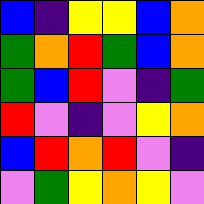[["blue", "indigo", "yellow", "yellow", "blue", "orange"], ["green", "orange", "red", "green", "blue", "orange"], ["green", "blue", "red", "violet", "indigo", "green"], ["red", "violet", "indigo", "violet", "yellow", "orange"], ["blue", "red", "orange", "red", "violet", "indigo"], ["violet", "green", "yellow", "orange", "yellow", "violet"]]